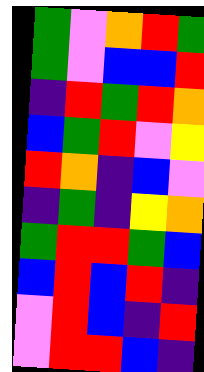[["green", "violet", "orange", "red", "green"], ["green", "violet", "blue", "blue", "red"], ["indigo", "red", "green", "red", "orange"], ["blue", "green", "red", "violet", "yellow"], ["red", "orange", "indigo", "blue", "violet"], ["indigo", "green", "indigo", "yellow", "orange"], ["green", "red", "red", "green", "blue"], ["blue", "red", "blue", "red", "indigo"], ["violet", "red", "blue", "indigo", "red"], ["violet", "red", "red", "blue", "indigo"]]